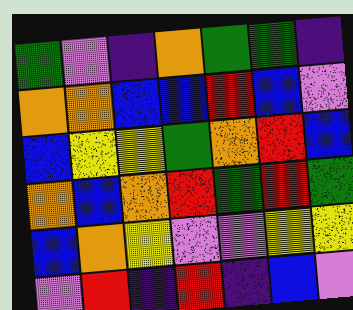[["green", "violet", "indigo", "orange", "green", "green", "indigo"], ["orange", "orange", "blue", "blue", "red", "blue", "violet"], ["blue", "yellow", "yellow", "green", "orange", "red", "blue"], ["orange", "blue", "orange", "red", "green", "red", "green"], ["blue", "orange", "yellow", "violet", "violet", "yellow", "yellow"], ["violet", "red", "indigo", "red", "indigo", "blue", "violet"]]